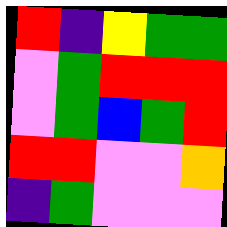[["red", "indigo", "yellow", "green", "green"], ["violet", "green", "red", "red", "red"], ["violet", "green", "blue", "green", "red"], ["red", "red", "violet", "violet", "orange"], ["indigo", "green", "violet", "violet", "violet"]]